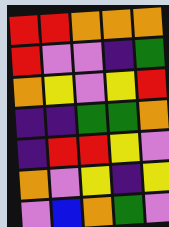[["red", "red", "orange", "orange", "orange"], ["red", "violet", "violet", "indigo", "green"], ["orange", "yellow", "violet", "yellow", "red"], ["indigo", "indigo", "green", "green", "orange"], ["indigo", "red", "red", "yellow", "violet"], ["orange", "violet", "yellow", "indigo", "yellow"], ["violet", "blue", "orange", "green", "violet"]]